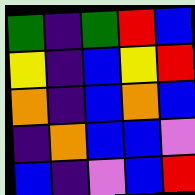[["green", "indigo", "green", "red", "blue"], ["yellow", "indigo", "blue", "yellow", "red"], ["orange", "indigo", "blue", "orange", "blue"], ["indigo", "orange", "blue", "blue", "violet"], ["blue", "indigo", "violet", "blue", "red"]]